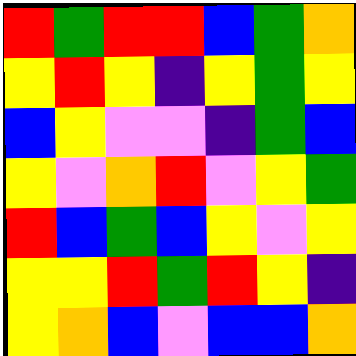[["red", "green", "red", "red", "blue", "green", "orange"], ["yellow", "red", "yellow", "indigo", "yellow", "green", "yellow"], ["blue", "yellow", "violet", "violet", "indigo", "green", "blue"], ["yellow", "violet", "orange", "red", "violet", "yellow", "green"], ["red", "blue", "green", "blue", "yellow", "violet", "yellow"], ["yellow", "yellow", "red", "green", "red", "yellow", "indigo"], ["yellow", "orange", "blue", "violet", "blue", "blue", "orange"]]